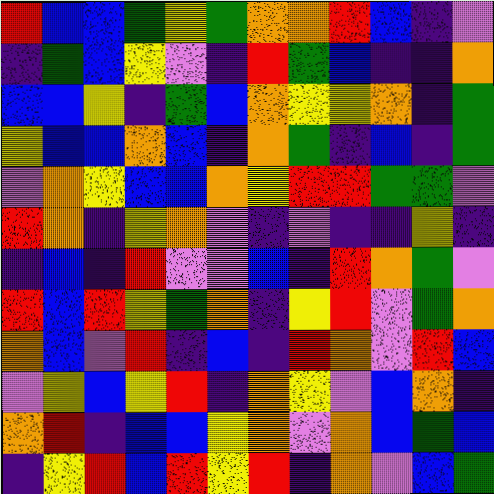[["red", "blue", "blue", "green", "yellow", "green", "orange", "orange", "red", "blue", "indigo", "violet"], ["indigo", "green", "blue", "yellow", "violet", "indigo", "red", "green", "blue", "indigo", "indigo", "orange"], ["blue", "blue", "yellow", "indigo", "green", "blue", "orange", "yellow", "yellow", "orange", "indigo", "green"], ["yellow", "blue", "blue", "orange", "blue", "indigo", "orange", "green", "indigo", "blue", "indigo", "green"], ["violet", "orange", "yellow", "blue", "blue", "orange", "yellow", "red", "red", "green", "green", "violet"], ["red", "orange", "indigo", "yellow", "orange", "violet", "indigo", "violet", "indigo", "indigo", "yellow", "indigo"], ["indigo", "blue", "indigo", "red", "violet", "violet", "blue", "indigo", "red", "orange", "green", "violet"], ["red", "blue", "red", "yellow", "green", "orange", "indigo", "yellow", "red", "violet", "green", "orange"], ["orange", "blue", "violet", "red", "indigo", "blue", "indigo", "red", "orange", "violet", "red", "blue"], ["violet", "yellow", "blue", "yellow", "red", "indigo", "orange", "yellow", "violet", "blue", "orange", "indigo"], ["orange", "red", "indigo", "blue", "blue", "yellow", "orange", "violet", "orange", "blue", "green", "blue"], ["indigo", "yellow", "red", "blue", "red", "yellow", "red", "indigo", "orange", "violet", "blue", "green"]]